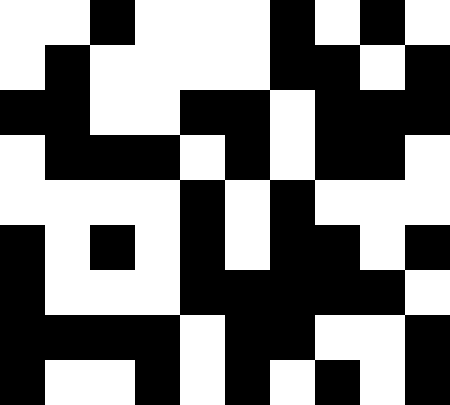[["white", "white", "black", "white", "white", "white", "black", "white", "black", "white"], ["white", "black", "white", "white", "white", "white", "black", "black", "white", "black"], ["black", "black", "white", "white", "black", "black", "white", "black", "black", "black"], ["white", "black", "black", "black", "white", "black", "white", "black", "black", "white"], ["white", "white", "white", "white", "black", "white", "black", "white", "white", "white"], ["black", "white", "black", "white", "black", "white", "black", "black", "white", "black"], ["black", "white", "white", "white", "black", "black", "black", "black", "black", "white"], ["black", "black", "black", "black", "white", "black", "black", "white", "white", "black"], ["black", "white", "white", "black", "white", "black", "white", "black", "white", "black"]]